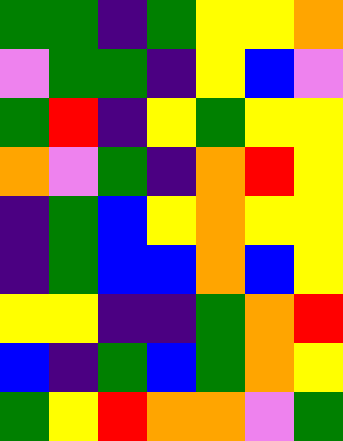[["green", "green", "indigo", "green", "yellow", "yellow", "orange"], ["violet", "green", "green", "indigo", "yellow", "blue", "violet"], ["green", "red", "indigo", "yellow", "green", "yellow", "yellow"], ["orange", "violet", "green", "indigo", "orange", "red", "yellow"], ["indigo", "green", "blue", "yellow", "orange", "yellow", "yellow"], ["indigo", "green", "blue", "blue", "orange", "blue", "yellow"], ["yellow", "yellow", "indigo", "indigo", "green", "orange", "red"], ["blue", "indigo", "green", "blue", "green", "orange", "yellow"], ["green", "yellow", "red", "orange", "orange", "violet", "green"]]